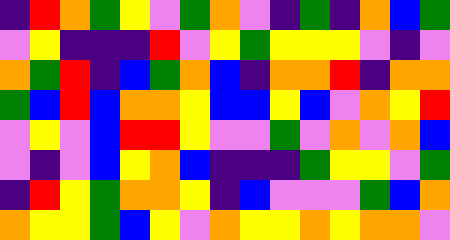[["indigo", "red", "orange", "green", "yellow", "violet", "green", "orange", "violet", "indigo", "green", "indigo", "orange", "blue", "green"], ["violet", "yellow", "indigo", "indigo", "indigo", "red", "violet", "yellow", "green", "yellow", "yellow", "yellow", "violet", "indigo", "violet"], ["orange", "green", "red", "indigo", "blue", "green", "orange", "blue", "indigo", "orange", "orange", "red", "indigo", "orange", "orange"], ["green", "blue", "red", "blue", "orange", "orange", "yellow", "blue", "blue", "yellow", "blue", "violet", "orange", "yellow", "red"], ["violet", "yellow", "violet", "blue", "red", "red", "yellow", "violet", "violet", "green", "violet", "orange", "violet", "orange", "blue"], ["violet", "indigo", "violet", "blue", "yellow", "orange", "blue", "indigo", "indigo", "indigo", "green", "yellow", "yellow", "violet", "green"], ["indigo", "red", "yellow", "green", "orange", "orange", "yellow", "indigo", "blue", "violet", "violet", "violet", "green", "blue", "orange"], ["orange", "yellow", "yellow", "green", "blue", "yellow", "violet", "orange", "yellow", "yellow", "orange", "yellow", "orange", "orange", "violet"]]